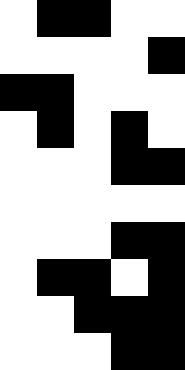[["white", "black", "black", "white", "white"], ["white", "white", "white", "white", "black"], ["black", "black", "white", "white", "white"], ["white", "black", "white", "black", "white"], ["white", "white", "white", "black", "black"], ["white", "white", "white", "white", "white"], ["white", "white", "white", "black", "black"], ["white", "black", "black", "white", "black"], ["white", "white", "black", "black", "black"], ["white", "white", "white", "black", "black"]]